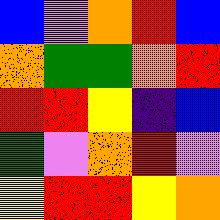[["blue", "violet", "orange", "red", "blue"], ["orange", "green", "green", "orange", "red"], ["red", "red", "yellow", "indigo", "blue"], ["green", "violet", "orange", "red", "violet"], ["yellow", "red", "red", "yellow", "orange"]]